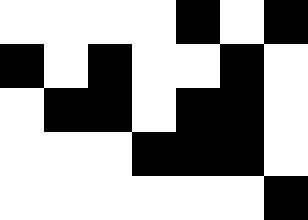[["white", "white", "white", "white", "black", "white", "black"], ["black", "white", "black", "white", "white", "black", "white"], ["white", "black", "black", "white", "black", "black", "white"], ["white", "white", "white", "black", "black", "black", "white"], ["white", "white", "white", "white", "white", "white", "black"]]